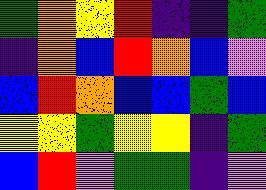[["green", "orange", "yellow", "red", "indigo", "indigo", "green"], ["indigo", "orange", "blue", "red", "orange", "blue", "violet"], ["blue", "red", "orange", "blue", "blue", "green", "blue"], ["yellow", "yellow", "green", "yellow", "yellow", "indigo", "green"], ["blue", "red", "violet", "green", "green", "indigo", "violet"]]